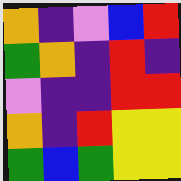[["orange", "indigo", "violet", "blue", "red"], ["green", "orange", "indigo", "red", "indigo"], ["violet", "indigo", "indigo", "red", "red"], ["orange", "indigo", "red", "yellow", "yellow"], ["green", "blue", "green", "yellow", "yellow"]]